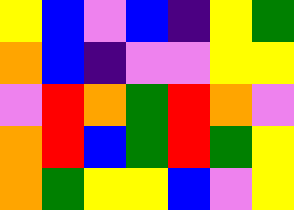[["yellow", "blue", "violet", "blue", "indigo", "yellow", "green"], ["orange", "blue", "indigo", "violet", "violet", "yellow", "yellow"], ["violet", "red", "orange", "green", "red", "orange", "violet"], ["orange", "red", "blue", "green", "red", "green", "yellow"], ["orange", "green", "yellow", "yellow", "blue", "violet", "yellow"]]